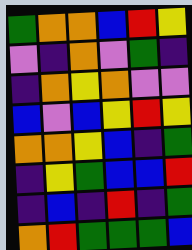[["green", "orange", "orange", "blue", "red", "yellow"], ["violet", "indigo", "orange", "violet", "green", "indigo"], ["indigo", "orange", "yellow", "orange", "violet", "violet"], ["blue", "violet", "blue", "yellow", "red", "yellow"], ["orange", "orange", "yellow", "blue", "indigo", "green"], ["indigo", "yellow", "green", "blue", "blue", "red"], ["indigo", "blue", "indigo", "red", "indigo", "green"], ["orange", "red", "green", "green", "green", "blue"]]